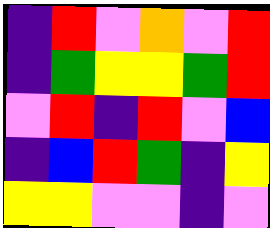[["indigo", "red", "violet", "orange", "violet", "red"], ["indigo", "green", "yellow", "yellow", "green", "red"], ["violet", "red", "indigo", "red", "violet", "blue"], ["indigo", "blue", "red", "green", "indigo", "yellow"], ["yellow", "yellow", "violet", "violet", "indigo", "violet"]]